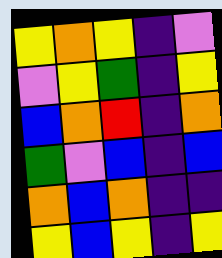[["yellow", "orange", "yellow", "indigo", "violet"], ["violet", "yellow", "green", "indigo", "yellow"], ["blue", "orange", "red", "indigo", "orange"], ["green", "violet", "blue", "indigo", "blue"], ["orange", "blue", "orange", "indigo", "indigo"], ["yellow", "blue", "yellow", "indigo", "yellow"]]